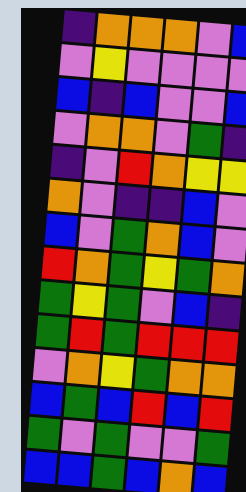[["indigo", "orange", "orange", "orange", "violet", "blue"], ["violet", "yellow", "violet", "violet", "violet", "violet"], ["blue", "indigo", "blue", "violet", "violet", "blue"], ["violet", "orange", "orange", "violet", "green", "indigo"], ["indigo", "violet", "red", "orange", "yellow", "yellow"], ["orange", "violet", "indigo", "indigo", "blue", "violet"], ["blue", "violet", "green", "orange", "blue", "violet"], ["red", "orange", "green", "yellow", "green", "orange"], ["green", "yellow", "green", "violet", "blue", "indigo"], ["green", "red", "green", "red", "red", "red"], ["violet", "orange", "yellow", "green", "orange", "orange"], ["blue", "green", "blue", "red", "blue", "red"], ["green", "violet", "green", "violet", "violet", "green"], ["blue", "blue", "green", "blue", "orange", "blue"]]